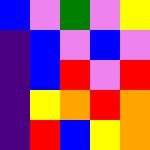[["blue", "violet", "green", "violet", "yellow"], ["indigo", "blue", "violet", "blue", "violet"], ["indigo", "blue", "red", "violet", "red"], ["indigo", "yellow", "orange", "red", "orange"], ["indigo", "red", "blue", "yellow", "orange"]]